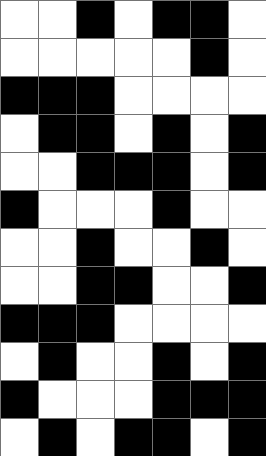[["white", "white", "black", "white", "black", "black", "white"], ["white", "white", "white", "white", "white", "black", "white"], ["black", "black", "black", "white", "white", "white", "white"], ["white", "black", "black", "white", "black", "white", "black"], ["white", "white", "black", "black", "black", "white", "black"], ["black", "white", "white", "white", "black", "white", "white"], ["white", "white", "black", "white", "white", "black", "white"], ["white", "white", "black", "black", "white", "white", "black"], ["black", "black", "black", "white", "white", "white", "white"], ["white", "black", "white", "white", "black", "white", "black"], ["black", "white", "white", "white", "black", "black", "black"], ["white", "black", "white", "black", "black", "white", "black"]]